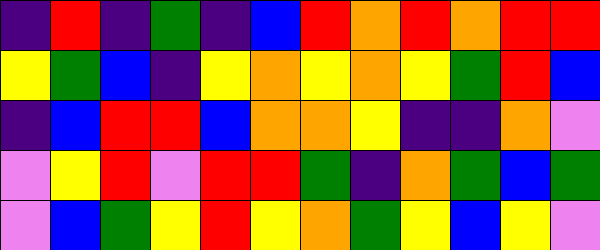[["indigo", "red", "indigo", "green", "indigo", "blue", "red", "orange", "red", "orange", "red", "red"], ["yellow", "green", "blue", "indigo", "yellow", "orange", "yellow", "orange", "yellow", "green", "red", "blue"], ["indigo", "blue", "red", "red", "blue", "orange", "orange", "yellow", "indigo", "indigo", "orange", "violet"], ["violet", "yellow", "red", "violet", "red", "red", "green", "indigo", "orange", "green", "blue", "green"], ["violet", "blue", "green", "yellow", "red", "yellow", "orange", "green", "yellow", "blue", "yellow", "violet"]]